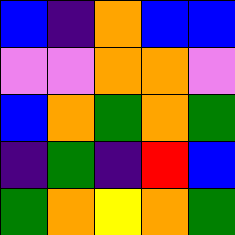[["blue", "indigo", "orange", "blue", "blue"], ["violet", "violet", "orange", "orange", "violet"], ["blue", "orange", "green", "orange", "green"], ["indigo", "green", "indigo", "red", "blue"], ["green", "orange", "yellow", "orange", "green"]]